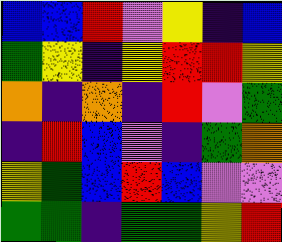[["blue", "blue", "red", "violet", "yellow", "indigo", "blue"], ["green", "yellow", "indigo", "yellow", "red", "red", "yellow"], ["orange", "indigo", "orange", "indigo", "red", "violet", "green"], ["indigo", "red", "blue", "violet", "indigo", "green", "orange"], ["yellow", "green", "blue", "red", "blue", "violet", "violet"], ["green", "green", "indigo", "green", "green", "yellow", "red"]]